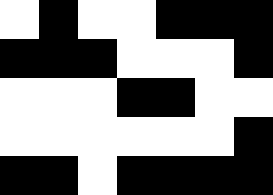[["white", "black", "white", "white", "black", "black", "black"], ["black", "black", "black", "white", "white", "white", "black"], ["white", "white", "white", "black", "black", "white", "white"], ["white", "white", "white", "white", "white", "white", "black"], ["black", "black", "white", "black", "black", "black", "black"]]